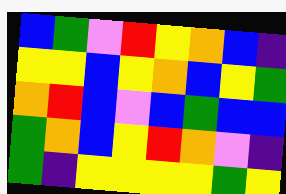[["blue", "green", "violet", "red", "yellow", "orange", "blue", "indigo"], ["yellow", "yellow", "blue", "yellow", "orange", "blue", "yellow", "green"], ["orange", "red", "blue", "violet", "blue", "green", "blue", "blue"], ["green", "orange", "blue", "yellow", "red", "orange", "violet", "indigo"], ["green", "indigo", "yellow", "yellow", "yellow", "yellow", "green", "yellow"]]